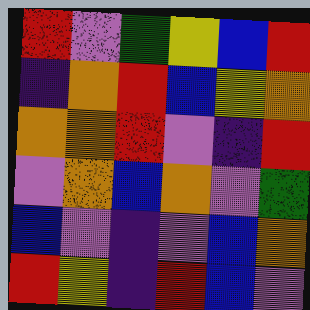[["red", "violet", "green", "yellow", "blue", "red"], ["indigo", "orange", "red", "blue", "yellow", "orange"], ["orange", "orange", "red", "violet", "indigo", "red"], ["violet", "orange", "blue", "orange", "violet", "green"], ["blue", "violet", "indigo", "violet", "blue", "orange"], ["red", "yellow", "indigo", "red", "blue", "violet"]]